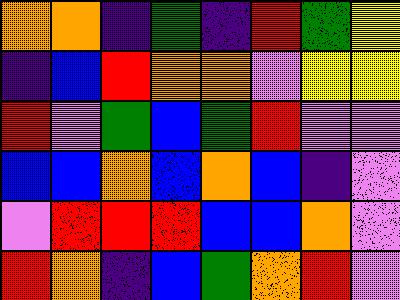[["orange", "orange", "indigo", "green", "indigo", "red", "green", "yellow"], ["indigo", "blue", "red", "orange", "orange", "violet", "yellow", "yellow"], ["red", "violet", "green", "blue", "green", "red", "violet", "violet"], ["blue", "blue", "orange", "blue", "orange", "blue", "indigo", "violet"], ["violet", "red", "red", "red", "blue", "blue", "orange", "violet"], ["red", "orange", "indigo", "blue", "green", "orange", "red", "violet"]]